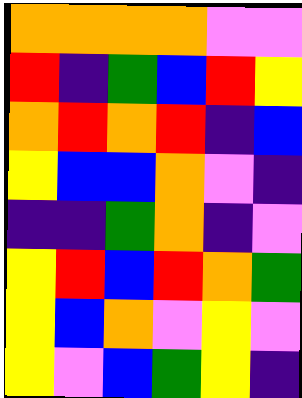[["orange", "orange", "orange", "orange", "violet", "violet"], ["red", "indigo", "green", "blue", "red", "yellow"], ["orange", "red", "orange", "red", "indigo", "blue"], ["yellow", "blue", "blue", "orange", "violet", "indigo"], ["indigo", "indigo", "green", "orange", "indigo", "violet"], ["yellow", "red", "blue", "red", "orange", "green"], ["yellow", "blue", "orange", "violet", "yellow", "violet"], ["yellow", "violet", "blue", "green", "yellow", "indigo"]]